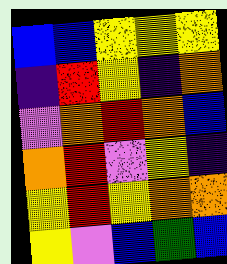[["blue", "blue", "yellow", "yellow", "yellow"], ["indigo", "red", "yellow", "indigo", "orange"], ["violet", "orange", "red", "orange", "blue"], ["orange", "red", "violet", "yellow", "indigo"], ["yellow", "red", "yellow", "orange", "orange"], ["yellow", "violet", "blue", "green", "blue"]]